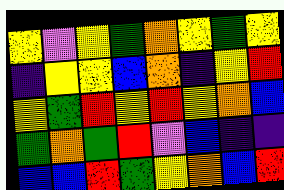[["yellow", "violet", "yellow", "green", "orange", "yellow", "green", "yellow"], ["indigo", "yellow", "yellow", "blue", "orange", "indigo", "yellow", "red"], ["yellow", "green", "red", "yellow", "red", "yellow", "orange", "blue"], ["green", "orange", "green", "red", "violet", "blue", "indigo", "indigo"], ["blue", "blue", "red", "green", "yellow", "orange", "blue", "red"]]